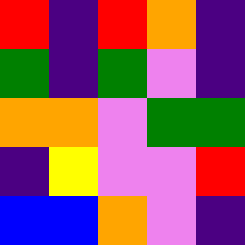[["red", "indigo", "red", "orange", "indigo"], ["green", "indigo", "green", "violet", "indigo"], ["orange", "orange", "violet", "green", "green"], ["indigo", "yellow", "violet", "violet", "red"], ["blue", "blue", "orange", "violet", "indigo"]]